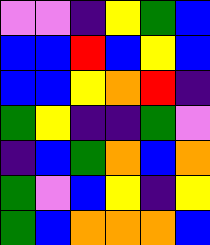[["violet", "violet", "indigo", "yellow", "green", "blue"], ["blue", "blue", "red", "blue", "yellow", "blue"], ["blue", "blue", "yellow", "orange", "red", "indigo"], ["green", "yellow", "indigo", "indigo", "green", "violet"], ["indigo", "blue", "green", "orange", "blue", "orange"], ["green", "violet", "blue", "yellow", "indigo", "yellow"], ["green", "blue", "orange", "orange", "orange", "blue"]]